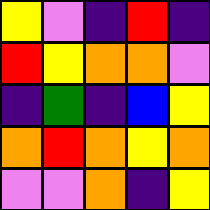[["yellow", "violet", "indigo", "red", "indigo"], ["red", "yellow", "orange", "orange", "violet"], ["indigo", "green", "indigo", "blue", "yellow"], ["orange", "red", "orange", "yellow", "orange"], ["violet", "violet", "orange", "indigo", "yellow"]]